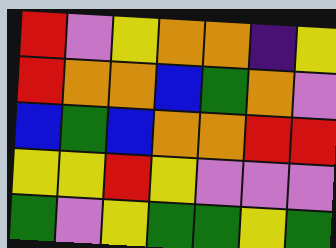[["red", "violet", "yellow", "orange", "orange", "indigo", "yellow"], ["red", "orange", "orange", "blue", "green", "orange", "violet"], ["blue", "green", "blue", "orange", "orange", "red", "red"], ["yellow", "yellow", "red", "yellow", "violet", "violet", "violet"], ["green", "violet", "yellow", "green", "green", "yellow", "green"]]